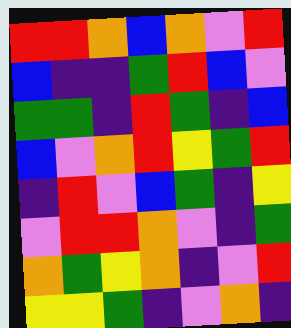[["red", "red", "orange", "blue", "orange", "violet", "red"], ["blue", "indigo", "indigo", "green", "red", "blue", "violet"], ["green", "green", "indigo", "red", "green", "indigo", "blue"], ["blue", "violet", "orange", "red", "yellow", "green", "red"], ["indigo", "red", "violet", "blue", "green", "indigo", "yellow"], ["violet", "red", "red", "orange", "violet", "indigo", "green"], ["orange", "green", "yellow", "orange", "indigo", "violet", "red"], ["yellow", "yellow", "green", "indigo", "violet", "orange", "indigo"]]